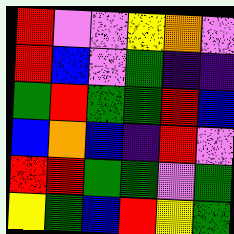[["red", "violet", "violet", "yellow", "orange", "violet"], ["red", "blue", "violet", "green", "indigo", "indigo"], ["green", "red", "green", "green", "red", "blue"], ["blue", "orange", "blue", "indigo", "red", "violet"], ["red", "red", "green", "green", "violet", "green"], ["yellow", "green", "blue", "red", "yellow", "green"]]